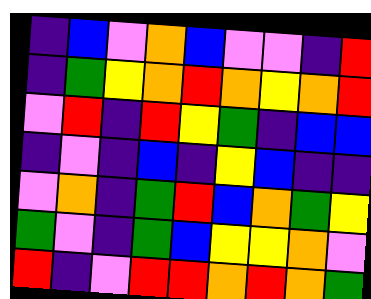[["indigo", "blue", "violet", "orange", "blue", "violet", "violet", "indigo", "red"], ["indigo", "green", "yellow", "orange", "red", "orange", "yellow", "orange", "red"], ["violet", "red", "indigo", "red", "yellow", "green", "indigo", "blue", "blue"], ["indigo", "violet", "indigo", "blue", "indigo", "yellow", "blue", "indigo", "indigo"], ["violet", "orange", "indigo", "green", "red", "blue", "orange", "green", "yellow"], ["green", "violet", "indigo", "green", "blue", "yellow", "yellow", "orange", "violet"], ["red", "indigo", "violet", "red", "red", "orange", "red", "orange", "green"]]